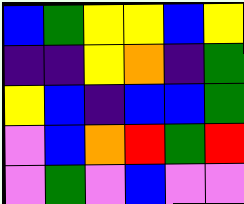[["blue", "green", "yellow", "yellow", "blue", "yellow"], ["indigo", "indigo", "yellow", "orange", "indigo", "green"], ["yellow", "blue", "indigo", "blue", "blue", "green"], ["violet", "blue", "orange", "red", "green", "red"], ["violet", "green", "violet", "blue", "violet", "violet"]]